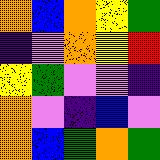[["orange", "blue", "orange", "yellow", "green"], ["indigo", "violet", "orange", "yellow", "red"], ["yellow", "green", "violet", "violet", "indigo"], ["orange", "violet", "indigo", "blue", "violet"], ["orange", "blue", "green", "orange", "green"]]